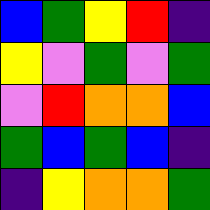[["blue", "green", "yellow", "red", "indigo"], ["yellow", "violet", "green", "violet", "green"], ["violet", "red", "orange", "orange", "blue"], ["green", "blue", "green", "blue", "indigo"], ["indigo", "yellow", "orange", "orange", "green"]]